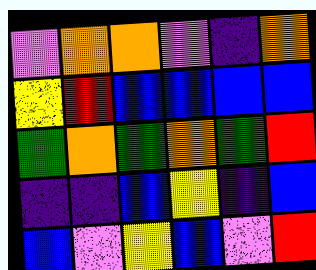[["violet", "orange", "orange", "violet", "indigo", "orange"], ["yellow", "red", "blue", "blue", "blue", "blue"], ["green", "orange", "green", "orange", "green", "red"], ["indigo", "indigo", "blue", "yellow", "indigo", "blue"], ["blue", "violet", "yellow", "blue", "violet", "red"]]